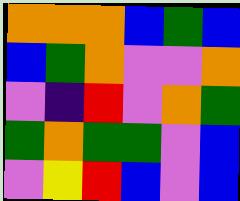[["orange", "orange", "orange", "blue", "green", "blue"], ["blue", "green", "orange", "violet", "violet", "orange"], ["violet", "indigo", "red", "violet", "orange", "green"], ["green", "orange", "green", "green", "violet", "blue"], ["violet", "yellow", "red", "blue", "violet", "blue"]]